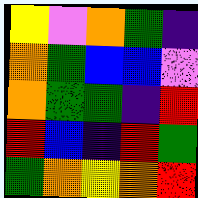[["yellow", "violet", "orange", "green", "indigo"], ["orange", "green", "blue", "blue", "violet"], ["orange", "green", "green", "indigo", "red"], ["red", "blue", "indigo", "red", "green"], ["green", "orange", "yellow", "orange", "red"]]